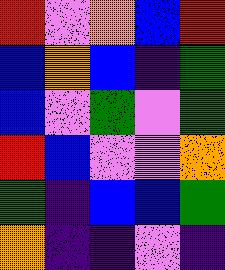[["red", "violet", "orange", "blue", "red"], ["blue", "orange", "blue", "indigo", "green"], ["blue", "violet", "green", "violet", "green"], ["red", "blue", "violet", "violet", "orange"], ["green", "indigo", "blue", "blue", "green"], ["orange", "indigo", "indigo", "violet", "indigo"]]